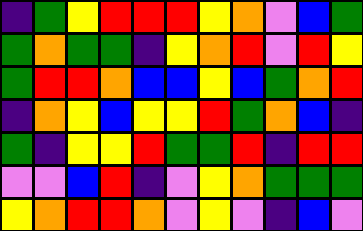[["indigo", "green", "yellow", "red", "red", "red", "yellow", "orange", "violet", "blue", "green"], ["green", "orange", "green", "green", "indigo", "yellow", "orange", "red", "violet", "red", "yellow"], ["green", "red", "red", "orange", "blue", "blue", "yellow", "blue", "green", "orange", "red"], ["indigo", "orange", "yellow", "blue", "yellow", "yellow", "red", "green", "orange", "blue", "indigo"], ["green", "indigo", "yellow", "yellow", "red", "green", "green", "red", "indigo", "red", "red"], ["violet", "violet", "blue", "red", "indigo", "violet", "yellow", "orange", "green", "green", "green"], ["yellow", "orange", "red", "red", "orange", "violet", "yellow", "violet", "indigo", "blue", "violet"]]